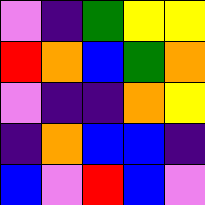[["violet", "indigo", "green", "yellow", "yellow"], ["red", "orange", "blue", "green", "orange"], ["violet", "indigo", "indigo", "orange", "yellow"], ["indigo", "orange", "blue", "blue", "indigo"], ["blue", "violet", "red", "blue", "violet"]]